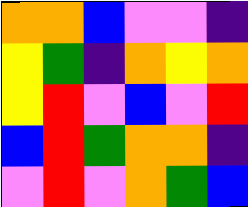[["orange", "orange", "blue", "violet", "violet", "indigo"], ["yellow", "green", "indigo", "orange", "yellow", "orange"], ["yellow", "red", "violet", "blue", "violet", "red"], ["blue", "red", "green", "orange", "orange", "indigo"], ["violet", "red", "violet", "orange", "green", "blue"]]